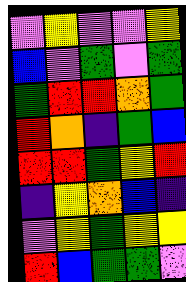[["violet", "yellow", "violet", "violet", "yellow"], ["blue", "violet", "green", "violet", "green"], ["green", "red", "red", "orange", "green"], ["red", "orange", "indigo", "green", "blue"], ["red", "red", "green", "yellow", "red"], ["indigo", "yellow", "orange", "blue", "indigo"], ["violet", "yellow", "green", "yellow", "yellow"], ["red", "blue", "green", "green", "violet"]]